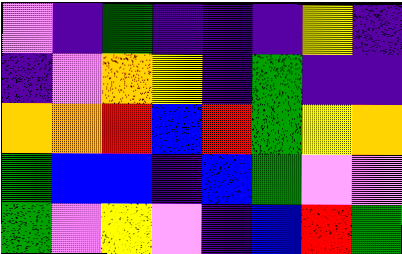[["violet", "indigo", "green", "indigo", "indigo", "indigo", "yellow", "indigo"], ["indigo", "violet", "orange", "yellow", "indigo", "green", "indigo", "indigo"], ["orange", "orange", "red", "blue", "red", "green", "yellow", "orange"], ["green", "blue", "blue", "indigo", "blue", "green", "violet", "violet"], ["green", "violet", "yellow", "violet", "indigo", "blue", "red", "green"]]